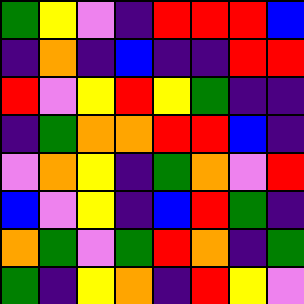[["green", "yellow", "violet", "indigo", "red", "red", "red", "blue"], ["indigo", "orange", "indigo", "blue", "indigo", "indigo", "red", "red"], ["red", "violet", "yellow", "red", "yellow", "green", "indigo", "indigo"], ["indigo", "green", "orange", "orange", "red", "red", "blue", "indigo"], ["violet", "orange", "yellow", "indigo", "green", "orange", "violet", "red"], ["blue", "violet", "yellow", "indigo", "blue", "red", "green", "indigo"], ["orange", "green", "violet", "green", "red", "orange", "indigo", "green"], ["green", "indigo", "yellow", "orange", "indigo", "red", "yellow", "violet"]]